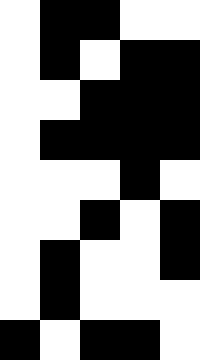[["white", "black", "black", "white", "white"], ["white", "black", "white", "black", "black"], ["white", "white", "black", "black", "black"], ["white", "black", "black", "black", "black"], ["white", "white", "white", "black", "white"], ["white", "white", "black", "white", "black"], ["white", "black", "white", "white", "black"], ["white", "black", "white", "white", "white"], ["black", "white", "black", "black", "white"]]